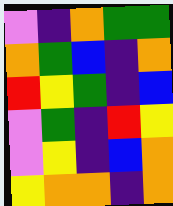[["violet", "indigo", "orange", "green", "green"], ["orange", "green", "blue", "indigo", "orange"], ["red", "yellow", "green", "indigo", "blue"], ["violet", "green", "indigo", "red", "yellow"], ["violet", "yellow", "indigo", "blue", "orange"], ["yellow", "orange", "orange", "indigo", "orange"]]